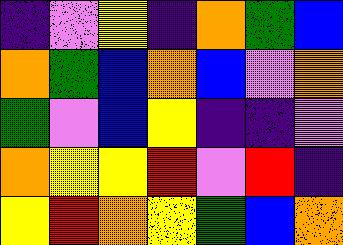[["indigo", "violet", "yellow", "indigo", "orange", "green", "blue"], ["orange", "green", "blue", "orange", "blue", "violet", "orange"], ["green", "violet", "blue", "yellow", "indigo", "indigo", "violet"], ["orange", "yellow", "yellow", "red", "violet", "red", "indigo"], ["yellow", "red", "orange", "yellow", "green", "blue", "orange"]]